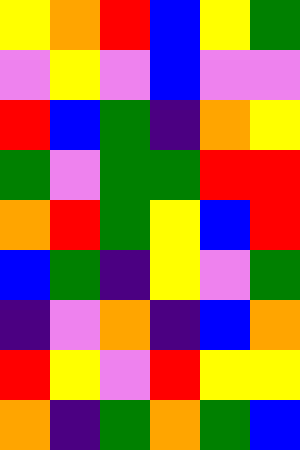[["yellow", "orange", "red", "blue", "yellow", "green"], ["violet", "yellow", "violet", "blue", "violet", "violet"], ["red", "blue", "green", "indigo", "orange", "yellow"], ["green", "violet", "green", "green", "red", "red"], ["orange", "red", "green", "yellow", "blue", "red"], ["blue", "green", "indigo", "yellow", "violet", "green"], ["indigo", "violet", "orange", "indigo", "blue", "orange"], ["red", "yellow", "violet", "red", "yellow", "yellow"], ["orange", "indigo", "green", "orange", "green", "blue"]]